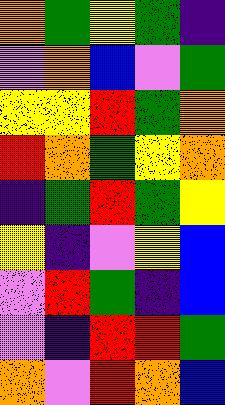[["orange", "green", "yellow", "green", "indigo"], ["violet", "orange", "blue", "violet", "green"], ["yellow", "yellow", "red", "green", "orange"], ["red", "orange", "green", "yellow", "orange"], ["indigo", "green", "red", "green", "yellow"], ["yellow", "indigo", "violet", "yellow", "blue"], ["violet", "red", "green", "indigo", "blue"], ["violet", "indigo", "red", "red", "green"], ["orange", "violet", "red", "orange", "blue"]]